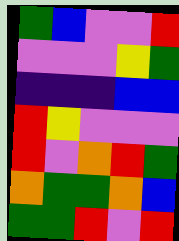[["green", "blue", "violet", "violet", "red"], ["violet", "violet", "violet", "yellow", "green"], ["indigo", "indigo", "indigo", "blue", "blue"], ["red", "yellow", "violet", "violet", "violet"], ["red", "violet", "orange", "red", "green"], ["orange", "green", "green", "orange", "blue"], ["green", "green", "red", "violet", "red"]]